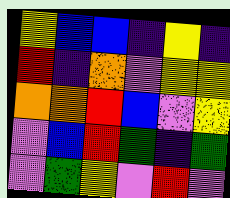[["yellow", "blue", "blue", "indigo", "yellow", "indigo"], ["red", "indigo", "orange", "violet", "yellow", "yellow"], ["orange", "orange", "red", "blue", "violet", "yellow"], ["violet", "blue", "red", "green", "indigo", "green"], ["violet", "green", "yellow", "violet", "red", "violet"]]